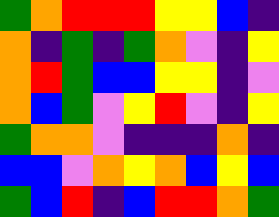[["green", "orange", "red", "red", "red", "yellow", "yellow", "blue", "indigo"], ["orange", "indigo", "green", "indigo", "green", "orange", "violet", "indigo", "yellow"], ["orange", "red", "green", "blue", "blue", "yellow", "yellow", "indigo", "violet"], ["orange", "blue", "green", "violet", "yellow", "red", "violet", "indigo", "yellow"], ["green", "orange", "orange", "violet", "indigo", "indigo", "indigo", "orange", "indigo"], ["blue", "blue", "violet", "orange", "yellow", "orange", "blue", "yellow", "blue"], ["green", "blue", "red", "indigo", "blue", "red", "red", "orange", "green"]]